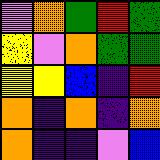[["violet", "orange", "green", "red", "green"], ["yellow", "violet", "orange", "green", "green"], ["yellow", "yellow", "blue", "indigo", "red"], ["orange", "indigo", "orange", "indigo", "orange"], ["orange", "indigo", "indigo", "violet", "blue"]]